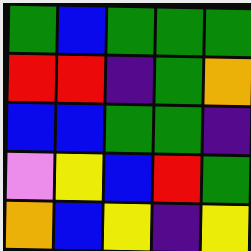[["green", "blue", "green", "green", "green"], ["red", "red", "indigo", "green", "orange"], ["blue", "blue", "green", "green", "indigo"], ["violet", "yellow", "blue", "red", "green"], ["orange", "blue", "yellow", "indigo", "yellow"]]